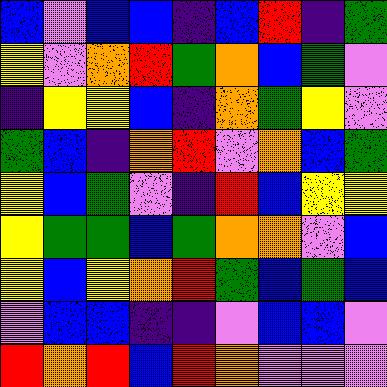[["blue", "violet", "blue", "blue", "indigo", "blue", "red", "indigo", "green"], ["yellow", "violet", "orange", "red", "green", "orange", "blue", "green", "violet"], ["indigo", "yellow", "yellow", "blue", "indigo", "orange", "green", "yellow", "violet"], ["green", "blue", "indigo", "orange", "red", "violet", "orange", "blue", "green"], ["yellow", "blue", "green", "violet", "indigo", "red", "blue", "yellow", "yellow"], ["yellow", "green", "green", "blue", "green", "orange", "orange", "violet", "blue"], ["yellow", "blue", "yellow", "orange", "red", "green", "blue", "green", "blue"], ["violet", "blue", "blue", "indigo", "indigo", "violet", "blue", "blue", "violet"], ["red", "orange", "red", "blue", "red", "orange", "violet", "violet", "violet"]]